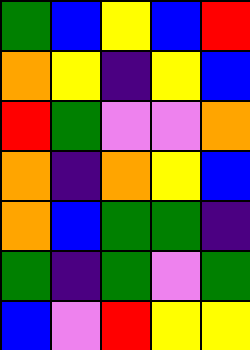[["green", "blue", "yellow", "blue", "red"], ["orange", "yellow", "indigo", "yellow", "blue"], ["red", "green", "violet", "violet", "orange"], ["orange", "indigo", "orange", "yellow", "blue"], ["orange", "blue", "green", "green", "indigo"], ["green", "indigo", "green", "violet", "green"], ["blue", "violet", "red", "yellow", "yellow"]]